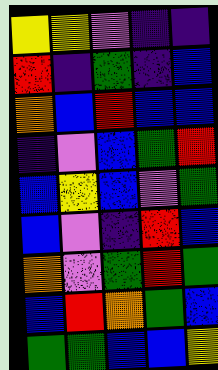[["yellow", "yellow", "violet", "indigo", "indigo"], ["red", "indigo", "green", "indigo", "blue"], ["orange", "blue", "red", "blue", "blue"], ["indigo", "violet", "blue", "green", "red"], ["blue", "yellow", "blue", "violet", "green"], ["blue", "violet", "indigo", "red", "blue"], ["orange", "violet", "green", "red", "green"], ["blue", "red", "orange", "green", "blue"], ["green", "green", "blue", "blue", "yellow"]]